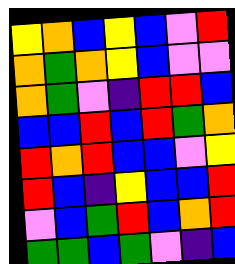[["yellow", "orange", "blue", "yellow", "blue", "violet", "red"], ["orange", "green", "orange", "yellow", "blue", "violet", "violet"], ["orange", "green", "violet", "indigo", "red", "red", "blue"], ["blue", "blue", "red", "blue", "red", "green", "orange"], ["red", "orange", "red", "blue", "blue", "violet", "yellow"], ["red", "blue", "indigo", "yellow", "blue", "blue", "red"], ["violet", "blue", "green", "red", "blue", "orange", "red"], ["green", "green", "blue", "green", "violet", "indigo", "blue"]]